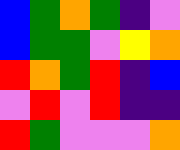[["blue", "green", "orange", "green", "indigo", "violet"], ["blue", "green", "green", "violet", "yellow", "orange"], ["red", "orange", "green", "red", "indigo", "blue"], ["violet", "red", "violet", "red", "indigo", "indigo"], ["red", "green", "violet", "violet", "violet", "orange"]]